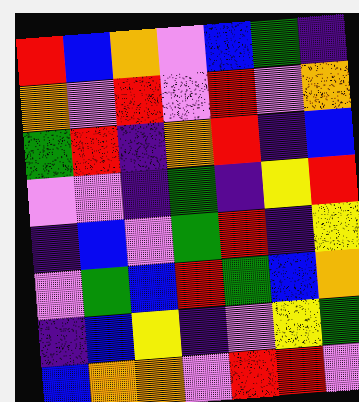[["red", "blue", "orange", "violet", "blue", "green", "indigo"], ["orange", "violet", "red", "violet", "red", "violet", "orange"], ["green", "red", "indigo", "orange", "red", "indigo", "blue"], ["violet", "violet", "indigo", "green", "indigo", "yellow", "red"], ["indigo", "blue", "violet", "green", "red", "indigo", "yellow"], ["violet", "green", "blue", "red", "green", "blue", "orange"], ["indigo", "blue", "yellow", "indigo", "violet", "yellow", "green"], ["blue", "orange", "orange", "violet", "red", "red", "violet"]]